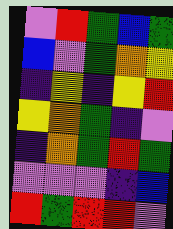[["violet", "red", "green", "blue", "green"], ["blue", "violet", "green", "orange", "yellow"], ["indigo", "yellow", "indigo", "yellow", "red"], ["yellow", "orange", "green", "indigo", "violet"], ["indigo", "orange", "green", "red", "green"], ["violet", "violet", "violet", "indigo", "blue"], ["red", "green", "red", "red", "violet"]]